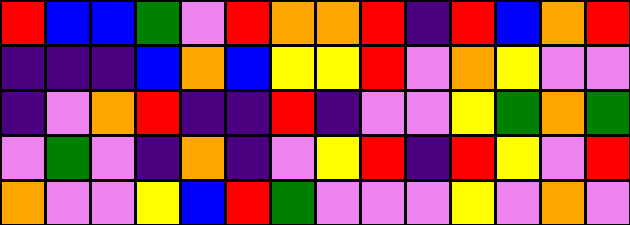[["red", "blue", "blue", "green", "violet", "red", "orange", "orange", "red", "indigo", "red", "blue", "orange", "red"], ["indigo", "indigo", "indigo", "blue", "orange", "blue", "yellow", "yellow", "red", "violet", "orange", "yellow", "violet", "violet"], ["indigo", "violet", "orange", "red", "indigo", "indigo", "red", "indigo", "violet", "violet", "yellow", "green", "orange", "green"], ["violet", "green", "violet", "indigo", "orange", "indigo", "violet", "yellow", "red", "indigo", "red", "yellow", "violet", "red"], ["orange", "violet", "violet", "yellow", "blue", "red", "green", "violet", "violet", "violet", "yellow", "violet", "orange", "violet"]]